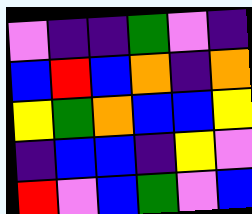[["violet", "indigo", "indigo", "green", "violet", "indigo"], ["blue", "red", "blue", "orange", "indigo", "orange"], ["yellow", "green", "orange", "blue", "blue", "yellow"], ["indigo", "blue", "blue", "indigo", "yellow", "violet"], ["red", "violet", "blue", "green", "violet", "blue"]]